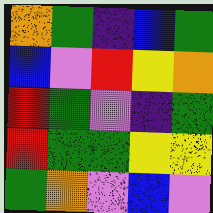[["orange", "green", "indigo", "blue", "green"], ["blue", "violet", "red", "yellow", "orange"], ["red", "green", "violet", "indigo", "green"], ["red", "green", "green", "yellow", "yellow"], ["green", "orange", "violet", "blue", "violet"]]